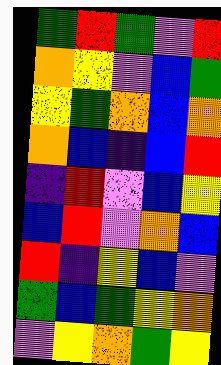[["green", "red", "green", "violet", "red"], ["orange", "yellow", "violet", "blue", "green"], ["yellow", "green", "orange", "blue", "orange"], ["orange", "blue", "indigo", "blue", "red"], ["indigo", "red", "violet", "blue", "yellow"], ["blue", "red", "violet", "orange", "blue"], ["red", "indigo", "yellow", "blue", "violet"], ["green", "blue", "green", "yellow", "orange"], ["violet", "yellow", "orange", "green", "yellow"]]